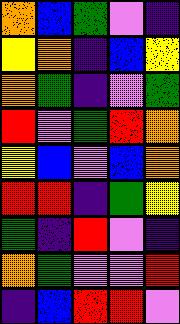[["orange", "blue", "green", "violet", "indigo"], ["yellow", "orange", "indigo", "blue", "yellow"], ["orange", "green", "indigo", "violet", "green"], ["red", "violet", "green", "red", "orange"], ["yellow", "blue", "violet", "blue", "orange"], ["red", "red", "indigo", "green", "yellow"], ["green", "indigo", "red", "violet", "indigo"], ["orange", "green", "violet", "violet", "red"], ["indigo", "blue", "red", "red", "violet"]]